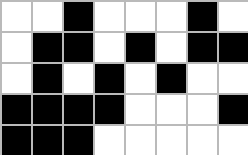[["white", "white", "black", "white", "white", "white", "black", "white"], ["white", "black", "black", "white", "black", "white", "black", "black"], ["white", "black", "white", "black", "white", "black", "white", "white"], ["black", "black", "black", "black", "white", "white", "white", "black"], ["black", "black", "black", "white", "white", "white", "white", "white"]]